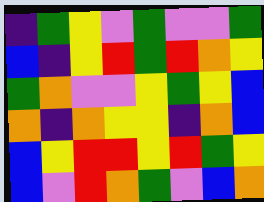[["indigo", "green", "yellow", "violet", "green", "violet", "violet", "green"], ["blue", "indigo", "yellow", "red", "green", "red", "orange", "yellow"], ["green", "orange", "violet", "violet", "yellow", "green", "yellow", "blue"], ["orange", "indigo", "orange", "yellow", "yellow", "indigo", "orange", "blue"], ["blue", "yellow", "red", "red", "yellow", "red", "green", "yellow"], ["blue", "violet", "red", "orange", "green", "violet", "blue", "orange"]]